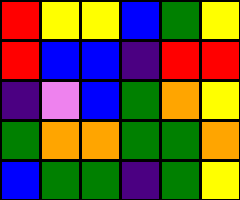[["red", "yellow", "yellow", "blue", "green", "yellow"], ["red", "blue", "blue", "indigo", "red", "red"], ["indigo", "violet", "blue", "green", "orange", "yellow"], ["green", "orange", "orange", "green", "green", "orange"], ["blue", "green", "green", "indigo", "green", "yellow"]]